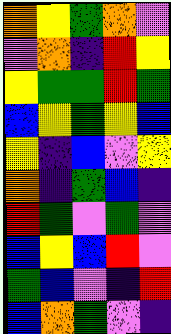[["orange", "yellow", "green", "orange", "violet"], ["violet", "orange", "indigo", "red", "yellow"], ["yellow", "green", "green", "red", "green"], ["blue", "yellow", "green", "yellow", "blue"], ["yellow", "indigo", "blue", "violet", "yellow"], ["orange", "indigo", "green", "blue", "indigo"], ["red", "green", "violet", "green", "violet"], ["blue", "yellow", "blue", "red", "violet"], ["green", "blue", "violet", "indigo", "red"], ["blue", "orange", "green", "violet", "indigo"]]